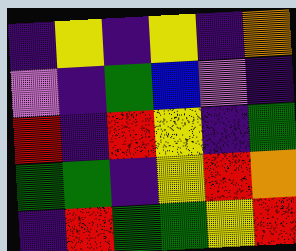[["indigo", "yellow", "indigo", "yellow", "indigo", "orange"], ["violet", "indigo", "green", "blue", "violet", "indigo"], ["red", "indigo", "red", "yellow", "indigo", "green"], ["green", "green", "indigo", "yellow", "red", "orange"], ["indigo", "red", "green", "green", "yellow", "red"]]